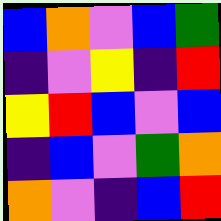[["blue", "orange", "violet", "blue", "green"], ["indigo", "violet", "yellow", "indigo", "red"], ["yellow", "red", "blue", "violet", "blue"], ["indigo", "blue", "violet", "green", "orange"], ["orange", "violet", "indigo", "blue", "red"]]